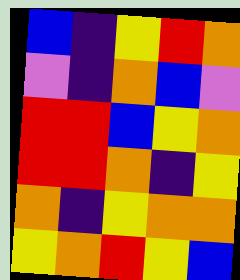[["blue", "indigo", "yellow", "red", "orange"], ["violet", "indigo", "orange", "blue", "violet"], ["red", "red", "blue", "yellow", "orange"], ["red", "red", "orange", "indigo", "yellow"], ["orange", "indigo", "yellow", "orange", "orange"], ["yellow", "orange", "red", "yellow", "blue"]]